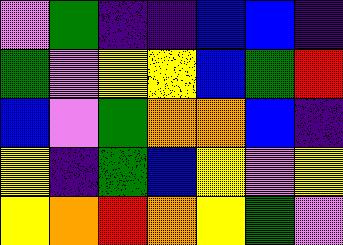[["violet", "green", "indigo", "indigo", "blue", "blue", "indigo"], ["green", "violet", "yellow", "yellow", "blue", "green", "red"], ["blue", "violet", "green", "orange", "orange", "blue", "indigo"], ["yellow", "indigo", "green", "blue", "yellow", "violet", "yellow"], ["yellow", "orange", "red", "orange", "yellow", "green", "violet"]]